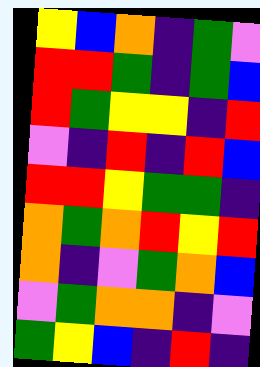[["yellow", "blue", "orange", "indigo", "green", "violet"], ["red", "red", "green", "indigo", "green", "blue"], ["red", "green", "yellow", "yellow", "indigo", "red"], ["violet", "indigo", "red", "indigo", "red", "blue"], ["red", "red", "yellow", "green", "green", "indigo"], ["orange", "green", "orange", "red", "yellow", "red"], ["orange", "indigo", "violet", "green", "orange", "blue"], ["violet", "green", "orange", "orange", "indigo", "violet"], ["green", "yellow", "blue", "indigo", "red", "indigo"]]